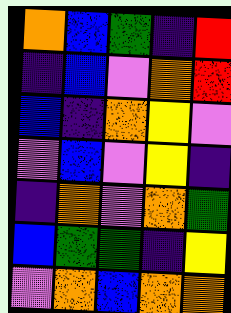[["orange", "blue", "green", "indigo", "red"], ["indigo", "blue", "violet", "orange", "red"], ["blue", "indigo", "orange", "yellow", "violet"], ["violet", "blue", "violet", "yellow", "indigo"], ["indigo", "orange", "violet", "orange", "green"], ["blue", "green", "green", "indigo", "yellow"], ["violet", "orange", "blue", "orange", "orange"]]